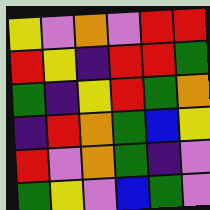[["yellow", "violet", "orange", "violet", "red", "red"], ["red", "yellow", "indigo", "red", "red", "green"], ["green", "indigo", "yellow", "red", "green", "orange"], ["indigo", "red", "orange", "green", "blue", "yellow"], ["red", "violet", "orange", "green", "indigo", "violet"], ["green", "yellow", "violet", "blue", "green", "violet"]]